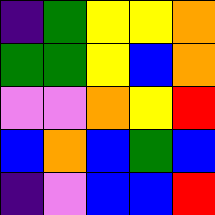[["indigo", "green", "yellow", "yellow", "orange"], ["green", "green", "yellow", "blue", "orange"], ["violet", "violet", "orange", "yellow", "red"], ["blue", "orange", "blue", "green", "blue"], ["indigo", "violet", "blue", "blue", "red"]]